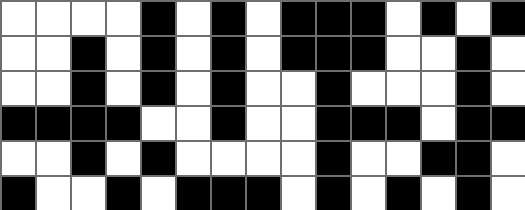[["white", "white", "white", "white", "black", "white", "black", "white", "black", "black", "black", "white", "black", "white", "black"], ["white", "white", "black", "white", "black", "white", "black", "white", "black", "black", "black", "white", "white", "black", "white"], ["white", "white", "black", "white", "black", "white", "black", "white", "white", "black", "white", "white", "white", "black", "white"], ["black", "black", "black", "black", "white", "white", "black", "white", "white", "black", "black", "black", "white", "black", "black"], ["white", "white", "black", "white", "black", "white", "white", "white", "white", "black", "white", "white", "black", "black", "white"], ["black", "white", "white", "black", "white", "black", "black", "black", "white", "black", "white", "black", "white", "black", "white"]]